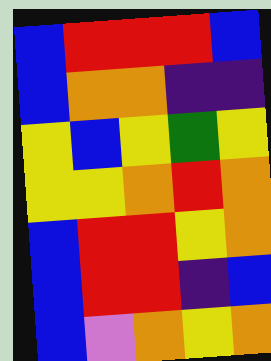[["blue", "red", "red", "red", "blue"], ["blue", "orange", "orange", "indigo", "indigo"], ["yellow", "blue", "yellow", "green", "yellow"], ["yellow", "yellow", "orange", "red", "orange"], ["blue", "red", "red", "yellow", "orange"], ["blue", "red", "red", "indigo", "blue"], ["blue", "violet", "orange", "yellow", "orange"]]